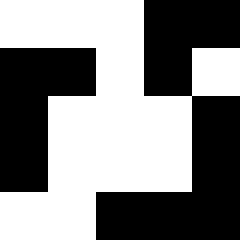[["white", "white", "white", "black", "black"], ["black", "black", "white", "black", "white"], ["black", "white", "white", "white", "black"], ["black", "white", "white", "white", "black"], ["white", "white", "black", "black", "black"]]